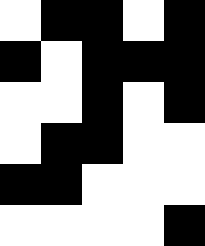[["white", "black", "black", "white", "black"], ["black", "white", "black", "black", "black"], ["white", "white", "black", "white", "black"], ["white", "black", "black", "white", "white"], ["black", "black", "white", "white", "white"], ["white", "white", "white", "white", "black"]]